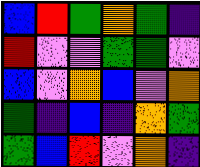[["blue", "red", "green", "orange", "green", "indigo"], ["red", "violet", "violet", "green", "green", "violet"], ["blue", "violet", "orange", "blue", "violet", "orange"], ["green", "indigo", "blue", "indigo", "orange", "green"], ["green", "blue", "red", "violet", "orange", "indigo"]]